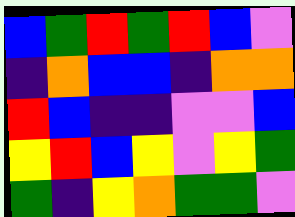[["blue", "green", "red", "green", "red", "blue", "violet"], ["indigo", "orange", "blue", "blue", "indigo", "orange", "orange"], ["red", "blue", "indigo", "indigo", "violet", "violet", "blue"], ["yellow", "red", "blue", "yellow", "violet", "yellow", "green"], ["green", "indigo", "yellow", "orange", "green", "green", "violet"]]